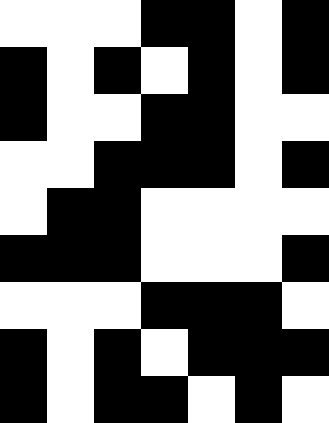[["white", "white", "white", "black", "black", "white", "black"], ["black", "white", "black", "white", "black", "white", "black"], ["black", "white", "white", "black", "black", "white", "white"], ["white", "white", "black", "black", "black", "white", "black"], ["white", "black", "black", "white", "white", "white", "white"], ["black", "black", "black", "white", "white", "white", "black"], ["white", "white", "white", "black", "black", "black", "white"], ["black", "white", "black", "white", "black", "black", "black"], ["black", "white", "black", "black", "white", "black", "white"]]